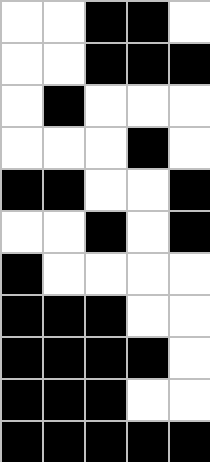[["white", "white", "black", "black", "white"], ["white", "white", "black", "black", "black"], ["white", "black", "white", "white", "white"], ["white", "white", "white", "black", "white"], ["black", "black", "white", "white", "black"], ["white", "white", "black", "white", "black"], ["black", "white", "white", "white", "white"], ["black", "black", "black", "white", "white"], ["black", "black", "black", "black", "white"], ["black", "black", "black", "white", "white"], ["black", "black", "black", "black", "black"]]